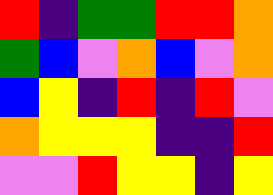[["red", "indigo", "green", "green", "red", "red", "orange"], ["green", "blue", "violet", "orange", "blue", "violet", "orange"], ["blue", "yellow", "indigo", "red", "indigo", "red", "violet"], ["orange", "yellow", "yellow", "yellow", "indigo", "indigo", "red"], ["violet", "violet", "red", "yellow", "yellow", "indigo", "yellow"]]